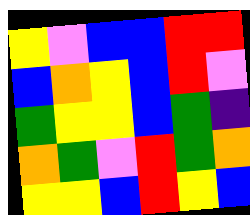[["yellow", "violet", "blue", "blue", "red", "red"], ["blue", "orange", "yellow", "blue", "red", "violet"], ["green", "yellow", "yellow", "blue", "green", "indigo"], ["orange", "green", "violet", "red", "green", "orange"], ["yellow", "yellow", "blue", "red", "yellow", "blue"]]